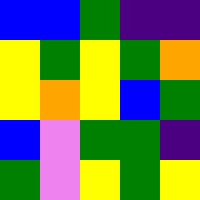[["blue", "blue", "green", "indigo", "indigo"], ["yellow", "green", "yellow", "green", "orange"], ["yellow", "orange", "yellow", "blue", "green"], ["blue", "violet", "green", "green", "indigo"], ["green", "violet", "yellow", "green", "yellow"]]